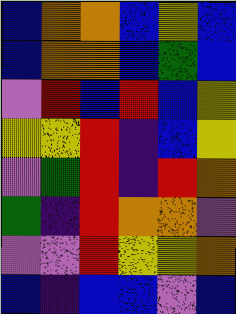[["blue", "orange", "orange", "blue", "yellow", "blue"], ["blue", "orange", "orange", "blue", "green", "blue"], ["violet", "red", "blue", "red", "blue", "yellow"], ["yellow", "yellow", "red", "indigo", "blue", "yellow"], ["violet", "green", "red", "indigo", "red", "orange"], ["green", "indigo", "red", "orange", "orange", "violet"], ["violet", "violet", "red", "yellow", "yellow", "orange"], ["blue", "indigo", "blue", "blue", "violet", "blue"]]